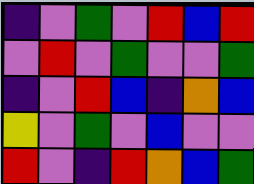[["indigo", "violet", "green", "violet", "red", "blue", "red"], ["violet", "red", "violet", "green", "violet", "violet", "green"], ["indigo", "violet", "red", "blue", "indigo", "orange", "blue"], ["yellow", "violet", "green", "violet", "blue", "violet", "violet"], ["red", "violet", "indigo", "red", "orange", "blue", "green"]]